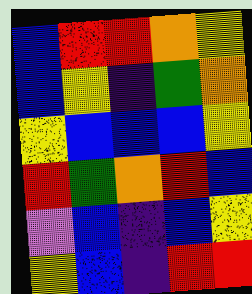[["blue", "red", "red", "orange", "yellow"], ["blue", "yellow", "indigo", "green", "orange"], ["yellow", "blue", "blue", "blue", "yellow"], ["red", "green", "orange", "red", "blue"], ["violet", "blue", "indigo", "blue", "yellow"], ["yellow", "blue", "indigo", "red", "red"]]